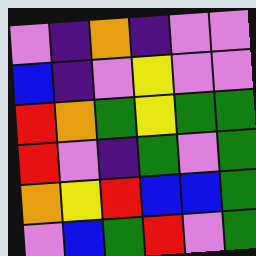[["violet", "indigo", "orange", "indigo", "violet", "violet"], ["blue", "indigo", "violet", "yellow", "violet", "violet"], ["red", "orange", "green", "yellow", "green", "green"], ["red", "violet", "indigo", "green", "violet", "green"], ["orange", "yellow", "red", "blue", "blue", "green"], ["violet", "blue", "green", "red", "violet", "green"]]